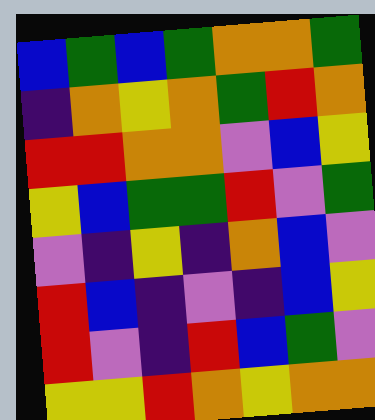[["blue", "green", "blue", "green", "orange", "orange", "green"], ["indigo", "orange", "yellow", "orange", "green", "red", "orange"], ["red", "red", "orange", "orange", "violet", "blue", "yellow"], ["yellow", "blue", "green", "green", "red", "violet", "green"], ["violet", "indigo", "yellow", "indigo", "orange", "blue", "violet"], ["red", "blue", "indigo", "violet", "indigo", "blue", "yellow"], ["red", "violet", "indigo", "red", "blue", "green", "violet"], ["yellow", "yellow", "red", "orange", "yellow", "orange", "orange"]]